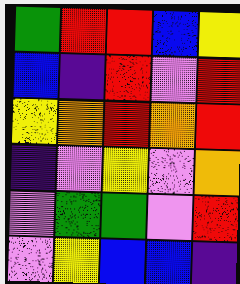[["green", "red", "red", "blue", "yellow"], ["blue", "indigo", "red", "violet", "red"], ["yellow", "orange", "red", "orange", "red"], ["indigo", "violet", "yellow", "violet", "orange"], ["violet", "green", "green", "violet", "red"], ["violet", "yellow", "blue", "blue", "indigo"]]